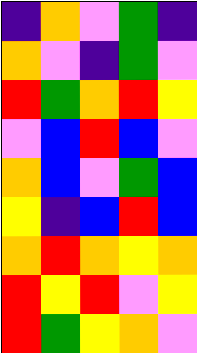[["indigo", "orange", "violet", "green", "indigo"], ["orange", "violet", "indigo", "green", "violet"], ["red", "green", "orange", "red", "yellow"], ["violet", "blue", "red", "blue", "violet"], ["orange", "blue", "violet", "green", "blue"], ["yellow", "indigo", "blue", "red", "blue"], ["orange", "red", "orange", "yellow", "orange"], ["red", "yellow", "red", "violet", "yellow"], ["red", "green", "yellow", "orange", "violet"]]